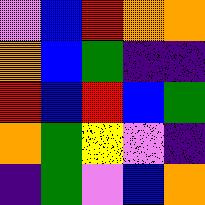[["violet", "blue", "red", "orange", "orange"], ["orange", "blue", "green", "indigo", "indigo"], ["red", "blue", "red", "blue", "green"], ["orange", "green", "yellow", "violet", "indigo"], ["indigo", "green", "violet", "blue", "orange"]]